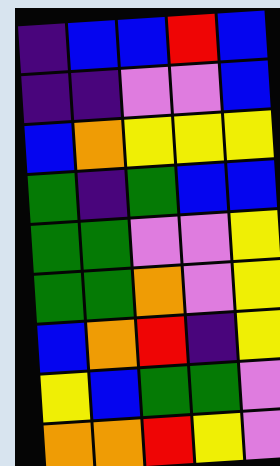[["indigo", "blue", "blue", "red", "blue"], ["indigo", "indigo", "violet", "violet", "blue"], ["blue", "orange", "yellow", "yellow", "yellow"], ["green", "indigo", "green", "blue", "blue"], ["green", "green", "violet", "violet", "yellow"], ["green", "green", "orange", "violet", "yellow"], ["blue", "orange", "red", "indigo", "yellow"], ["yellow", "blue", "green", "green", "violet"], ["orange", "orange", "red", "yellow", "violet"]]